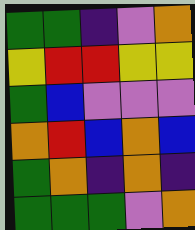[["green", "green", "indigo", "violet", "orange"], ["yellow", "red", "red", "yellow", "yellow"], ["green", "blue", "violet", "violet", "violet"], ["orange", "red", "blue", "orange", "blue"], ["green", "orange", "indigo", "orange", "indigo"], ["green", "green", "green", "violet", "orange"]]